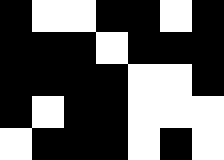[["black", "white", "white", "black", "black", "white", "black"], ["black", "black", "black", "white", "black", "black", "black"], ["black", "black", "black", "black", "white", "white", "black"], ["black", "white", "black", "black", "white", "white", "white"], ["white", "black", "black", "black", "white", "black", "white"]]